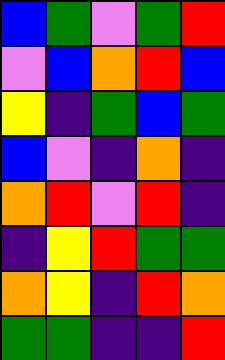[["blue", "green", "violet", "green", "red"], ["violet", "blue", "orange", "red", "blue"], ["yellow", "indigo", "green", "blue", "green"], ["blue", "violet", "indigo", "orange", "indigo"], ["orange", "red", "violet", "red", "indigo"], ["indigo", "yellow", "red", "green", "green"], ["orange", "yellow", "indigo", "red", "orange"], ["green", "green", "indigo", "indigo", "red"]]